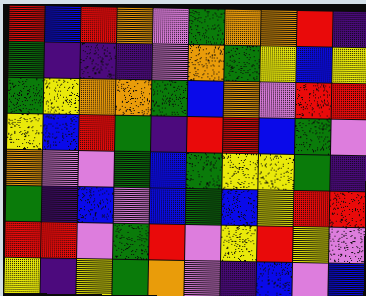[["red", "blue", "red", "orange", "violet", "green", "orange", "orange", "red", "indigo"], ["green", "indigo", "indigo", "indigo", "violet", "orange", "green", "yellow", "blue", "yellow"], ["green", "yellow", "orange", "orange", "green", "blue", "orange", "violet", "red", "red"], ["yellow", "blue", "red", "green", "indigo", "red", "red", "blue", "green", "violet"], ["orange", "violet", "violet", "green", "blue", "green", "yellow", "yellow", "green", "indigo"], ["green", "indigo", "blue", "violet", "blue", "green", "blue", "yellow", "red", "red"], ["red", "red", "violet", "green", "red", "violet", "yellow", "red", "yellow", "violet"], ["yellow", "indigo", "yellow", "green", "orange", "violet", "indigo", "blue", "violet", "blue"]]